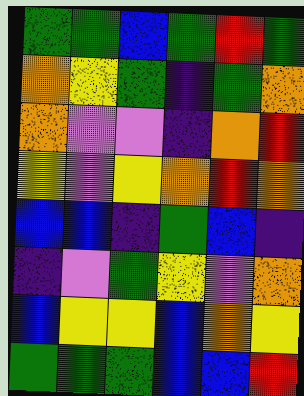[["green", "green", "blue", "green", "red", "green"], ["orange", "yellow", "green", "indigo", "green", "orange"], ["orange", "violet", "violet", "indigo", "orange", "red"], ["yellow", "violet", "yellow", "orange", "red", "orange"], ["blue", "blue", "indigo", "green", "blue", "indigo"], ["indigo", "violet", "green", "yellow", "violet", "orange"], ["blue", "yellow", "yellow", "blue", "orange", "yellow"], ["green", "green", "green", "blue", "blue", "red"]]